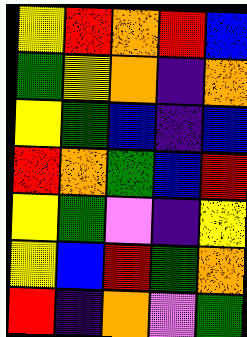[["yellow", "red", "orange", "red", "blue"], ["green", "yellow", "orange", "indigo", "orange"], ["yellow", "green", "blue", "indigo", "blue"], ["red", "orange", "green", "blue", "red"], ["yellow", "green", "violet", "indigo", "yellow"], ["yellow", "blue", "red", "green", "orange"], ["red", "indigo", "orange", "violet", "green"]]